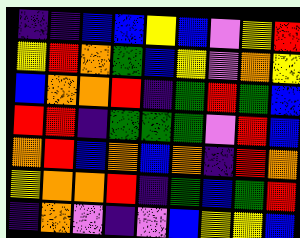[["indigo", "indigo", "blue", "blue", "yellow", "blue", "violet", "yellow", "red"], ["yellow", "red", "orange", "green", "blue", "yellow", "violet", "orange", "yellow"], ["blue", "orange", "orange", "red", "indigo", "green", "red", "green", "blue"], ["red", "red", "indigo", "green", "green", "green", "violet", "red", "blue"], ["orange", "red", "blue", "orange", "blue", "orange", "indigo", "red", "orange"], ["yellow", "orange", "orange", "red", "indigo", "green", "blue", "green", "red"], ["indigo", "orange", "violet", "indigo", "violet", "blue", "yellow", "yellow", "blue"]]